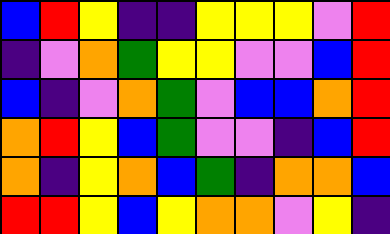[["blue", "red", "yellow", "indigo", "indigo", "yellow", "yellow", "yellow", "violet", "red"], ["indigo", "violet", "orange", "green", "yellow", "yellow", "violet", "violet", "blue", "red"], ["blue", "indigo", "violet", "orange", "green", "violet", "blue", "blue", "orange", "red"], ["orange", "red", "yellow", "blue", "green", "violet", "violet", "indigo", "blue", "red"], ["orange", "indigo", "yellow", "orange", "blue", "green", "indigo", "orange", "orange", "blue"], ["red", "red", "yellow", "blue", "yellow", "orange", "orange", "violet", "yellow", "indigo"]]